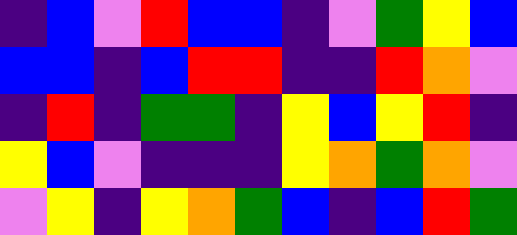[["indigo", "blue", "violet", "red", "blue", "blue", "indigo", "violet", "green", "yellow", "blue"], ["blue", "blue", "indigo", "blue", "red", "red", "indigo", "indigo", "red", "orange", "violet"], ["indigo", "red", "indigo", "green", "green", "indigo", "yellow", "blue", "yellow", "red", "indigo"], ["yellow", "blue", "violet", "indigo", "indigo", "indigo", "yellow", "orange", "green", "orange", "violet"], ["violet", "yellow", "indigo", "yellow", "orange", "green", "blue", "indigo", "blue", "red", "green"]]